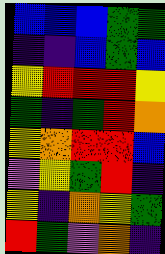[["blue", "blue", "blue", "green", "green"], ["indigo", "indigo", "blue", "green", "blue"], ["yellow", "red", "red", "red", "yellow"], ["green", "indigo", "green", "red", "orange"], ["yellow", "orange", "red", "red", "blue"], ["violet", "yellow", "green", "red", "indigo"], ["yellow", "indigo", "orange", "yellow", "green"], ["red", "green", "violet", "orange", "indigo"]]